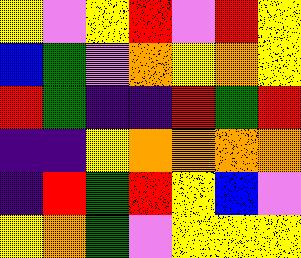[["yellow", "violet", "yellow", "red", "violet", "red", "yellow"], ["blue", "green", "violet", "orange", "yellow", "orange", "yellow"], ["red", "green", "indigo", "indigo", "red", "green", "red"], ["indigo", "indigo", "yellow", "orange", "orange", "orange", "orange"], ["indigo", "red", "green", "red", "yellow", "blue", "violet"], ["yellow", "orange", "green", "violet", "yellow", "yellow", "yellow"]]